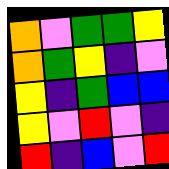[["orange", "violet", "green", "green", "yellow"], ["orange", "green", "yellow", "indigo", "violet"], ["yellow", "indigo", "green", "blue", "blue"], ["yellow", "violet", "red", "violet", "indigo"], ["red", "indigo", "blue", "violet", "red"]]